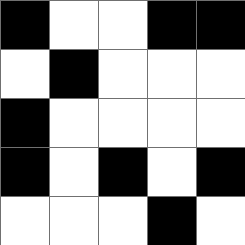[["black", "white", "white", "black", "black"], ["white", "black", "white", "white", "white"], ["black", "white", "white", "white", "white"], ["black", "white", "black", "white", "black"], ["white", "white", "white", "black", "white"]]